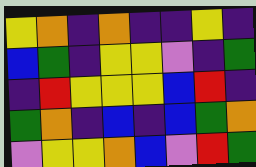[["yellow", "orange", "indigo", "orange", "indigo", "indigo", "yellow", "indigo"], ["blue", "green", "indigo", "yellow", "yellow", "violet", "indigo", "green"], ["indigo", "red", "yellow", "yellow", "yellow", "blue", "red", "indigo"], ["green", "orange", "indigo", "blue", "indigo", "blue", "green", "orange"], ["violet", "yellow", "yellow", "orange", "blue", "violet", "red", "green"]]